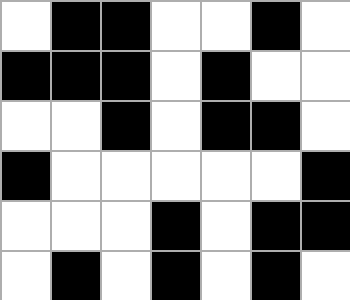[["white", "black", "black", "white", "white", "black", "white"], ["black", "black", "black", "white", "black", "white", "white"], ["white", "white", "black", "white", "black", "black", "white"], ["black", "white", "white", "white", "white", "white", "black"], ["white", "white", "white", "black", "white", "black", "black"], ["white", "black", "white", "black", "white", "black", "white"]]